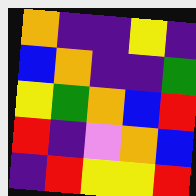[["orange", "indigo", "indigo", "yellow", "indigo"], ["blue", "orange", "indigo", "indigo", "green"], ["yellow", "green", "orange", "blue", "red"], ["red", "indigo", "violet", "orange", "blue"], ["indigo", "red", "yellow", "yellow", "red"]]